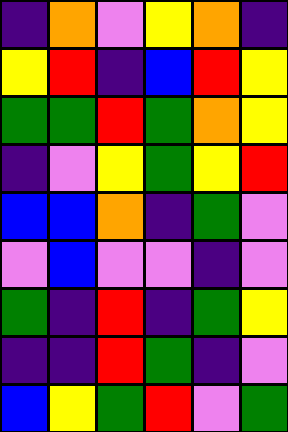[["indigo", "orange", "violet", "yellow", "orange", "indigo"], ["yellow", "red", "indigo", "blue", "red", "yellow"], ["green", "green", "red", "green", "orange", "yellow"], ["indigo", "violet", "yellow", "green", "yellow", "red"], ["blue", "blue", "orange", "indigo", "green", "violet"], ["violet", "blue", "violet", "violet", "indigo", "violet"], ["green", "indigo", "red", "indigo", "green", "yellow"], ["indigo", "indigo", "red", "green", "indigo", "violet"], ["blue", "yellow", "green", "red", "violet", "green"]]